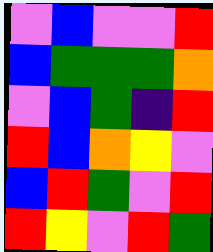[["violet", "blue", "violet", "violet", "red"], ["blue", "green", "green", "green", "orange"], ["violet", "blue", "green", "indigo", "red"], ["red", "blue", "orange", "yellow", "violet"], ["blue", "red", "green", "violet", "red"], ["red", "yellow", "violet", "red", "green"]]